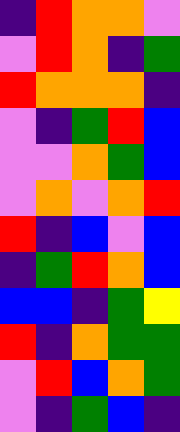[["indigo", "red", "orange", "orange", "violet"], ["violet", "red", "orange", "indigo", "green"], ["red", "orange", "orange", "orange", "indigo"], ["violet", "indigo", "green", "red", "blue"], ["violet", "violet", "orange", "green", "blue"], ["violet", "orange", "violet", "orange", "red"], ["red", "indigo", "blue", "violet", "blue"], ["indigo", "green", "red", "orange", "blue"], ["blue", "blue", "indigo", "green", "yellow"], ["red", "indigo", "orange", "green", "green"], ["violet", "red", "blue", "orange", "green"], ["violet", "indigo", "green", "blue", "indigo"]]